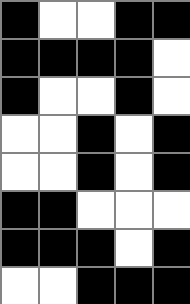[["black", "white", "white", "black", "black"], ["black", "black", "black", "black", "white"], ["black", "white", "white", "black", "white"], ["white", "white", "black", "white", "black"], ["white", "white", "black", "white", "black"], ["black", "black", "white", "white", "white"], ["black", "black", "black", "white", "black"], ["white", "white", "black", "black", "black"]]